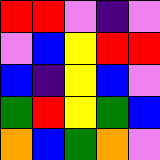[["red", "red", "violet", "indigo", "violet"], ["violet", "blue", "yellow", "red", "red"], ["blue", "indigo", "yellow", "blue", "violet"], ["green", "red", "yellow", "green", "blue"], ["orange", "blue", "green", "orange", "violet"]]